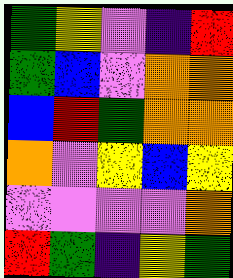[["green", "yellow", "violet", "indigo", "red"], ["green", "blue", "violet", "orange", "orange"], ["blue", "red", "green", "orange", "orange"], ["orange", "violet", "yellow", "blue", "yellow"], ["violet", "violet", "violet", "violet", "orange"], ["red", "green", "indigo", "yellow", "green"]]